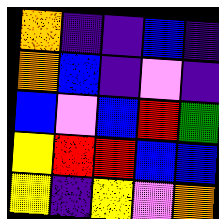[["orange", "indigo", "indigo", "blue", "indigo"], ["orange", "blue", "indigo", "violet", "indigo"], ["blue", "violet", "blue", "red", "green"], ["yellow", "red", "red", "blue", "blue"], ["yellow", "indigo", "yellow", "violet", "orange"]]